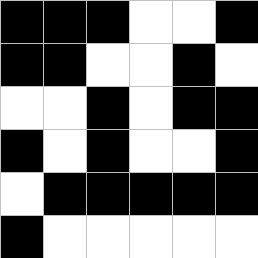[["black", "black", "black", "white", "white", "black"], ["black", "black", "white", "white", "black", "white"], ["white", "white", "black", "white", "black", "black"], ["black", "white", "black", "white", "white", "black"], ["white", "black", "black", "black", "black", "black"], ["black", "white", "white", "white", "white", "white"]]